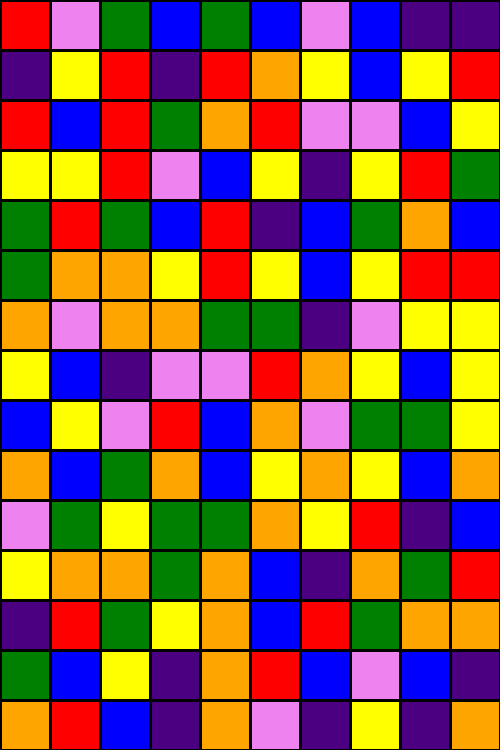[["red", "violet", "green", "blue", "green", "blue", "violet", "blue", "indigo", "indigo"], ["indigo", "yellow", "red", "indigo", "red", "orange", "yellow", "blue", "yellow", "red"], ["red", "blue", "red", "green", "orange", "red", "violet", "violet", "blue", "yellow"], ["yellow", "yellow", "red", "violet", "blue", "yellow", "indigo", "yellow", "red", "green"], ["green", "red", "green", "blue", "red", "indigo", "blue", "green", "orange", "blue"], ["green", "orange", "orange", "yellow", "red", "yellow", "blue", "yellow", "red", "red"], ["orange", "violet", "orange", "orange", "green", "green", "indigo", "violet", "yellow", "yellow"], ["yellow", "blue", "indigo", "violet", "violet", "red", "orange", "yellow", "blue", "yellow"], ["blue", "yellow", "violet", "red", "blue", "orange", "violet", "green", "green", "yellow"], ["orange", "blue", "green", "orange", "blue", "yellow", "orange", "yellow", "blue", "orange"], ["violet", "green", "yellow", "green", "green", "orange", "yellow", "red", "indigo", "blue"], ["yellow", "orange", "orange", "green", "orange", "blue", "indigo", "orange", "green", "red"], ["indigo", "red", "green", "yellow", "orange", "blue", "red", "green", "orange", "orange"], ["green", "blue", "yellow", "indigo", "orange", "red", "blue", "violet", "blue", "indigo"], ["orange", "red", "blue", "indigo", "orange", "violet", "indigo", "yellow", "indigo", "orange"]]